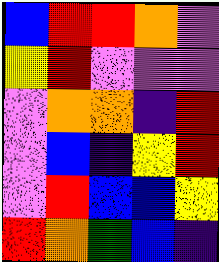[["blue", "red", "red", "orange", "violet"], ["yellow", "red", "violet", "violet", "violet"], ["violet", "orange", "orange", "indigo", "red"], ["violet", "blue", "indigo", "yellow", "red"], ["violet", "red", "blue", "blue", "yellow"], ["red", "orange", "green", "blue", "indigo"]]